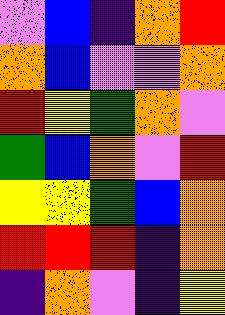[["violet", "blue", "indigo", "orange", "red"], ["orange", "blue", "violet", "violet", "orange"], ["red", "yellow", "green", "orange", "violet"], ["green", "blue", "orange", "violet", "red"], ["yellow", "yellow", "green", "blue", "orange"], ["red", "red", "red", "indigo", "orange"], ["indigo", "orange", "violet", "indigo", "yellow"]]